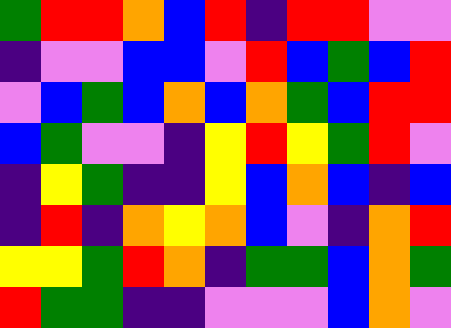[["green", "red", "red", "orange", "blue", "red", "indigo", "red", "red", "violet", "violet"], ["indigo", "violet", "violet", "blue", "blue", "violet", "red", "blue", "green", "blue", "red"], ["violet", "blue", "green", "blue", "orange", "blue", "orange", "green", "blue", "red", "red"], ["blue", "green", "violet", "violet", "indigo", "yellow", "red", "yellow", "green", "red", "violet"], ["indigo", "yellow", "green", "indigo", "indigo", "yellow", "blue", "orange", "blue", "indigo", "blue"], ["indigo", "red", "indigo", "orange", "yellow", "orange", "blue", "violet", "indigo", "orange", "red"], ["yellow", "yellow", "green", "red", "orange", "indigo", "green", "green", "blue", "orange", "green"], ["red", "green", "green", "indigo", "indigo", "violet", "violet", "violet", "blue", "orange", "violet"]]